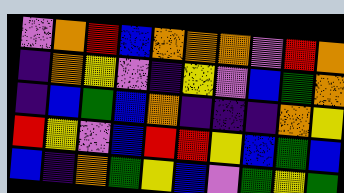[["violet", "orange", "red", "blue", "orange", "orange", "orange", "violet", "red", "orange"], ["indigo", "orange", "yellow", "violet", "indigo", "yellow", "violet", "blue", "green", "orange"], ["indigo", "blue", "green", "blue", "orange", "indigo", "indigo", "indigo", "orange", "yellow"], ["red", "yellow", "violet", "blue", "red", "red", "yellow", "blue", "green", "blue"], ["blue", "indigo", "orange", "green", "yellow", "blue", "violet", "green", "yellow", "green"]]